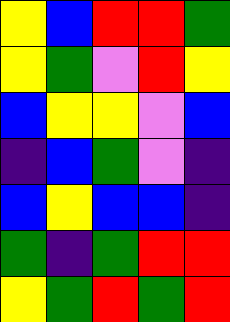[["yellow", "blue", "red", "red", "green"], ["yellow", "green", "violet", "red", "yellow"], ["blue", "yellow", "yellow", "violet", "blue"], ["indigo", "blue", "green", "violet", "indigo"], ["blue", "yellow", "blue", "blue", "indigo"], ["green", "indigo", "green", "red", "red"], ["yellow", "green", "red", "green", "red"]]